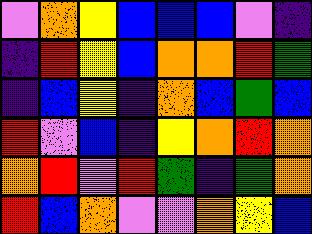[["violet", "orange", "yellow", "blue", "blue", "blue", "violet", "indigo"], ["indigo", "red", "yellow", "blue", "orange", "orange", "red", "green"], ["indigo", "blue", "yellow", "indigo", "orange", "blue", "green", "blue"], ["red", "violet", "blue", "indigo", "yellow", "orange", "red", "orange"], ["orange", "red", "violet", "red", "green", "indigo", "green", "orange"], ["red", "blue", "orange", "violet", "violet", "orange", "yellow", "blue"]]